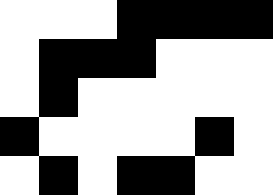[["white", "white", "white", "black", "black", "black", "black"], ["white", "black", "black", "black", "white", "white", "white"], ["white", "black", "white", "white", "white", "white", "white"], ["black", "white", "white", "white", "white", "black", "white"], ["white", "black", "white", "black", "black", "white", "white"]]